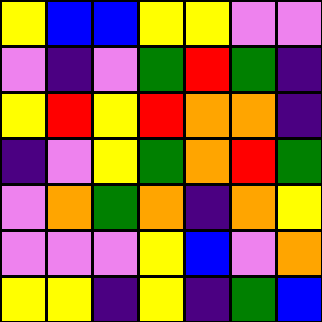[["yellow", "blue", "blue", "yellow", "yellow", "violet", "violet"], ["violet", "indigo", "violet", "green", "red", "green", "indigo"], ["yellow", "red", "yellow", "red", "orange", "orange", "indigo"], ["indigo", "violet", "yellow", "green", "orange", "red", "green"], ["violet", "orange", "green", "orange", "indigo", "orange", "yellow"], ["violet", "violet", "violet", "yellow", "blue", "violet", "orange"], ["yellow", "yellow", "indigo", "yellow", "indigo", "green", "blue"]]